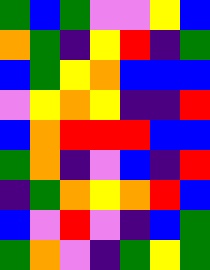[["green", "blue", "green", "violet", "violet", "yellow", "blue"], ["orange", "green", "indigo", "yellow", "red", "indigo", "green"], ["blue", "green", "yellow", "orange", "blue", "blue", "blue"], ["violet", "yellow", "orange", "yellow", "indigo", "indigo", "red"], ["blue", "orange", "red", "red", "red", "blue", "blue"], ["green", "orange", "indigo", "violet", "blue", "indigo", "red"], ["indigo", "green", "orange", "yellow", "orange", "red", "blue"], ["blue", "violet", "red", "violet", "indigo", "blue", "green"], ["green", "orange", "violet", "indigo", "green", "yellow", "green"]]